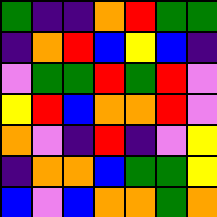[["green", "indigo", "indigo", "orange", "red", "green", "green"], ["indigo", "orange", "red", "blue", "yellow", "blue", "indigo"], ["violet", "green", "green", "red", "green", "red", "violet"], ["yellow", "red", "blue", "orange", "orange", "red", "violet"], ["orange", "violet", "indigo", "red", "indigo", "violet", "yellow"], ["indigo", "orange", "orange", "blue", "green", "green", "yellow"], ["blue", "violet", "blue", "orange", "orange", "green", "orange"]]